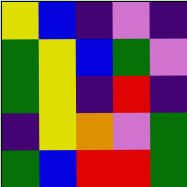[["yellow", "blue", "indigo", "violet", "indigo"], ["green", "yellow", "blue", "green", "violet"], ["green", "yellow", "indigo", "red", "indigo"], ["indigo", "yellow", "orange", "violet", "green"], ["green", "blue", "red", "red", "green"]]